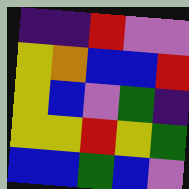[["indigo", "indigo", "red", "violet", "violet"], ["yellow", "orange", "blue", "blue", "red"], ["yellow", "blue", "violet", "green", "indigo"], ["yellow", "yellow", "red", "yellow", "green"], ["blue", "blue", "green", "blue", "violet"]]